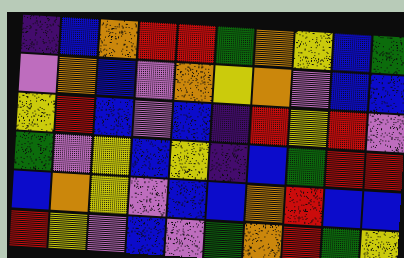[["indigo", "blue", "orange", "red", "red", "green", "orange", "yellow", "blue", "green"], ["violet", "orange", "blue", "violet", "orange", "yellow", "orange", "violet", "blue", "blue"], ["yellow", "red", "blue", "violet", "blue", "indigo", "red", "yellow", "red", "violet"], ["green", "violet", "yellow", "blue", "yellow", "indigo", "blue", "green", "red", "red"], ["blue", "orange", "yellow", "violet", "blue", "blue", "orange", "red", "blue", "blue"], ["red", "yellow", "violet", "blue", "violet", "green", "orange", "red", "green", "yellow"]]